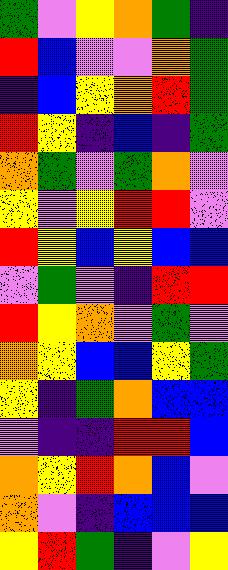[["green", "violet", "yellow", "orange", "green", "indigo"], ["red", "blue", "violet", "violet", "orange", "green"], ["indigo", "blue", "yellow", "orange", "red", "green"], ["red", "yellow", "indigo", "blue", "indigo", "green"], ["orange", "green", "violet", "green", "orange", "violet"], ["yellow", "violet", "yellow", "red", "red", "violet"], ["red", "yellow", "blue", "yellow", "blue", "blue"], ["violet", "green", "violet", "indigo", "red", "red"], ["red", "yellow", "orange", "violet", "green", "violet"], ["orange", "yellow", "blue", "blue", "yellow", "green"], ["yellow", "indigo", "green", "orange", "blue", "blue"], ["violet", "indigo", "indigo", "red", "red", "blue"], ["orange", "yellow", "red", "orange", "blue", "violet"], ["orange", "violet", "indigo", "blue", "blue", "blue"], ["yellow", "red", "green", "indigo", "violet", "yellow"]]